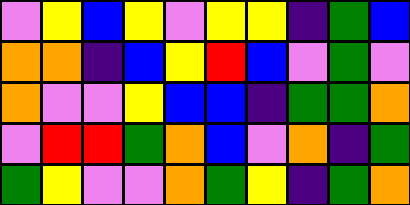[["violet", "yellow", "blue", "yellow", "violet", "yellow", "yellow", "indigo", "green", "blue"], ["orange", "orange", "indigo", "blue", "yellow", "red", "blue", "violet", "green", "violet"], ["orange", "violet", "violet", "yellow", "blue", "blue", "indigo", "green", "green", "orange"], ["violet", "red", "red", "green", "orange", "blue", "violet", "orange", "indigo", "green"], ["green", "yellow", "violet", "violet", "orange", "green", "yellow", "indigo", "green", "orange"]]